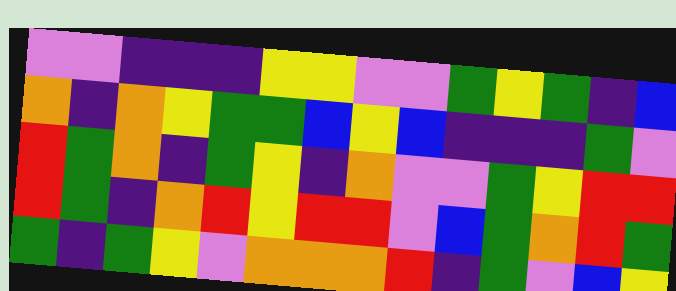[["violet", "violet", "indigo", "indigo", "indigo", "yellow", "yellow", "violet", "violet", "green", "yellow", "green", "indigo", "blue"], ["orange", "indigo", "orange", "yellow", "green", "green", "blue", "yellow", "blue", "indigo", "indigo", "indigo", "green", "violet"], ["red", "green", "orange", "indigo", "green", "yellow", "indigo", "orange", "violet", "violet", "green", "yellow", "red", "red"], ["red", "green", "indigo", "orange", "red", "yellow", "red", "red", "violet", "blue", "green", "orange", "red", "green"], ["green", "indigo", "green", "yellow", "violet", "orange", "orange", "orange", "red", "indigo", "green", "violet", "blue", "yellow"]]